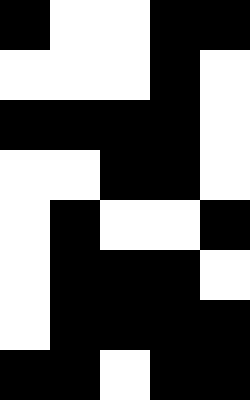[["black", "white", "white", "black", "black"], ["white", "white", "white", "black", "white"], ["black", "black", "black", "black", "white"], ["white", "white", "black", "black", "white"], ["white", "black", "white", "white", "black"], ["white", "black", "black", "black", "white"], ["white", "black", "black", "black", "black"], ["black", "black", "white", "black", "black"]]